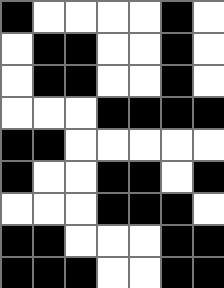[["black", "white", "white", "white", "white", "black", "white"], ["white", "black", "black", "white", "white", "black", "white"], ["white", "black", "black", "white", "white", "black", "white"], ["white", "white", "white", "black", "black", "black", "black"], ["black", "black", "white", "white", "white", "white", "white"], ["black", "white", "white", "black", "black", "white", "black"], ["white", "white", "white", "black", "black", "black", "white"], ["black", "black", "white", "white", "white", "black", "black"], ["black", "black", "black", "white", "white", "black", "black"]]